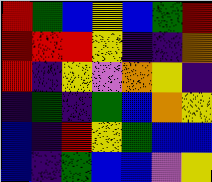[["red", "green", "blue", "yellow", "blue", "green", "red"], ["red", "red", "red", "yellow", "indigo", "indigo", "orange"], ["red", "indigo", "yellow", "violet", "orange", "yellow", "indigo"], ["indigo", "green", "indigo", "green", "blue", "orange", "yellow"], ["blue", "indigo", "red", "yellow", "green", "blue", "blue"], ["blue", "indigo", "green", "blue", "blue", "violet", "yellow"]]